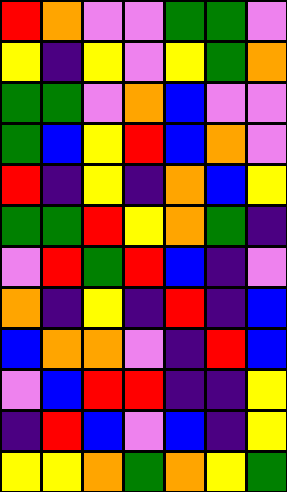[["red", "orange", "violet", "violet", "green", "green", "violet"], ["yellow", "indigo", "yellow", "violet", "yellow", "green", "orange"], ["green", "green", "violet", "orange", "blue", "violet", "violet"], ["green", "blue", "yellow", "red", "blue", "orange", "violet"], ["red", "indigo", "yellow", "indigo", "orange", "blue", "yellow"], ["green", "green", "red", "yellow", "orange", "green", "indigo"], ["violet", "red", "green", "red", "blue", "indigo", "violet"], ["orange", "indigo", "yellow", "indigo", "red", "indigo", "blue"], ["blue", "orange", "orange", "violet", "indigo", "red", "blue"], ["violet", "blue", "red", "red", "indigo", "indigo", "yellow"], ["indigo", "red", "blue", "violet", "blue", "indigo", "yellow"], ["yellow", "yellow", "orange", "green", "orange", "yellow", "green"]]